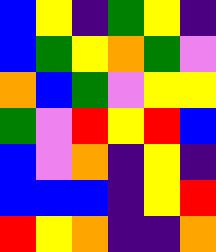[["blue", "yellow", "indigo", "green", "yellow", "indigo"], ["blue", "green", "yellow", "orange", "green", "violet"], ["orange", "blue", "green", "violet", "yellow", "yellow"], ["green", "violet", "red", "yellow", "red", "blue"], ["blue", "violet", "orange", "indigo", "yellow", "indigo"], ["blue", "blue", "blue", "indigo", "yellow", "red"], ["red", "yellow", "orange", "indigo", "indigo", "orange"]]